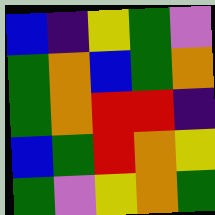[["blue", "indigo", "yellow", "green", "violet"], ["green", "orange", "blue", "green", "orange"], ["green", "orange", "red", "red", "indigo"], ["blue", "green", "red", "orange", "yellow"], ["green", "violet", "yellow", "orange", "green"]]